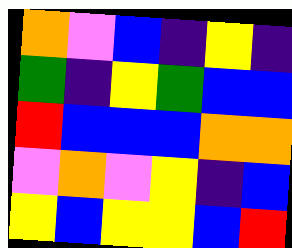[["orange", "violet", "blue", "indigo", "yellow", "indigo"], ["green", "indigo", "yellow", "green", "blue", "blue"], ["red", "blue", "blue", "blue", "orange", "orange"], ["violet", "orange", "violet", "yellow", "indigo", "blue"], ["yellow", "blue", "yellow", "yellow", "blue", "red"]]